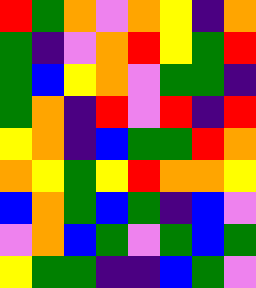[["red", "green", "orange", "violet", "orange", "yellow", "indigo", "orange"], ["green", "indigo", "violet", "orange", "red", "yellow", "green", "red"], ["green", "blue", "yellow", "orange", "violet", "green", "green", "indigo"], ["green", "orange", "indigo", "red", "violet", "red", "indigo", "red"], ["yellow", "orange", "indigo", "blue", "green", "green", "red", "orange"], ["orange", "yellow", "green", "yellow", "red", "orange", "orange", "yellow"], ["blue", "orange", "green", "blue", "green", "indigo", "blue", "violet"], ["violet", "orange", "blue", "green", "violet", "green", "blue", "green"], ["yellow", "green", "green", "indigo", "indigo", "blue", "green", "violet"]]